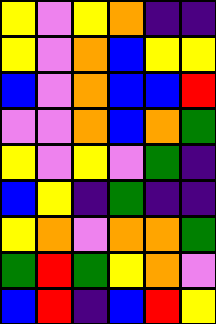[["yellow", "violet", "yellow", "orange", "indigo", "indigo"], ["yellow", "violet", "orange", "blue", "yellow", "yellow"], ["blue", "violet", "orange", "blue", "blue", "red"], ["violet", "violet", "orange", "blue", "orange", "green"], ["yellow", "violet", "yellow", "violet", "green", "indigo"], ["blue", "yellow", "indigo", "green", "indigo", "indigo"], ["yellow", "orange", "violet", "orange", "orange", "green"], ["green", "red", "green", "yellow", "orange", "violet"], ["blue", "red", "indigo", "blue", "red", "yellow"]]